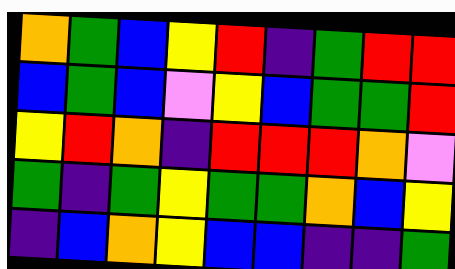[["orange", "green", "blue", "yellow", "red", "indigo", "green", "red", "red"], ["blue", "green", "blue", "violet", "yellow", "blue", "green", "green", "red"], ["yellow", "red", "orange", "indigo", "red", "red", "red", "orange", "violet"], ["green", "indigo", "green", "yellow", "green", "green", "orange", "blue", "yellow"], ["indigo", "blue", "orange", "yellow", "blue", "blue", "indigo", "indigo", "green"]]